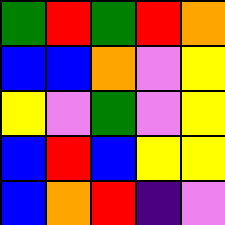[["green", "red", "green", "red", "orange"], ["blue", "blue", "orange", "violet", "yellow"], ["yellow", "violet", "green", "violet", "yellow"], ["blue", "red", "blue", "yellow", "yellow"], ["blue", "orange", "red", "indigo", "violet"]]